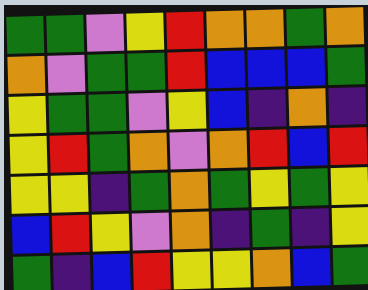[["green", "green", "violet", "yellow", "red", "orange", "orange", "green", "orange"], ["orange", "violet", "green", "green", "red", "blue", "blue", "blue", "green"], ["yellow", "green", "green", "violet", "yellow", "blue", "indigo", "orange", "indigo"], ["yellow", "red", "green", "orange", "violet", "orange", "red", "blue", "red"], ["yellow", "yellow", "indigo", "green", "orange", "green", "yellow", "green", "yellow"], ["blue", "red", "yellow", "violet", "orange", "indigo", "green", "indigo", "yellow"], ["green", "indigo", "blue", "red", "yellow", "yellow", "orange", "blue", "green"]]